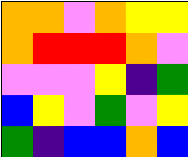[["orange", "orange", "violet", "orange", "yellow", "yellow"], ["orange", "red", "red", "red", "orange", "violet"], ["violet", "violet", "violet", "yellow", "indigo", "green"], ["blue", "yellow", "violet", "green", "violet", "yellow"], ["green", "indigo", "blue", "blue", "orange", "blue"]]